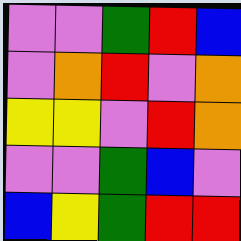[["violet", "violet", "green", "red", "blue"], ["violet", "orange", "red", "violet", "orange"], ["yellow", "yellow", "violet", "red", "orange"], ["violet", "violet", "green", "blue", "violet"], ["blue", "yellow", "green", "red", "red"]]